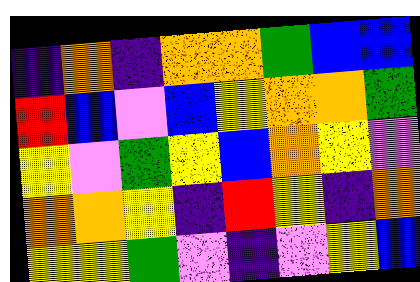[["indigo", "orange", "indigo", "orange", "orange", "green", "blue", "blue"], ["red", "blue", "violet", "blue", "yellow", "orange", "orange", "green"], ["yellow", "violet", "green", "yellow", "blue", "orange", "yellow", "violet"], ["orange", "orange", "yellow", "indigo", "red", "yellow", "indigo", "orange"], ["yellow", "yellow", "green", "violet", "indigo", "violet", "yellow", "blue"]]